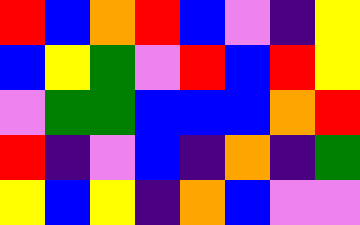[["red", "blue", "orange", "red", "blue", "violet", "indigo", "yellow"], ["blue", "yellow", "green", "violet", "red", "blue", "red", "yellow"], ["violet", "green", "green", "blue", "blue", "blue", "orange", "red"], ["red", "indigo", "violet", "blue", "indigo", "orange", "indigo", "green"], ["yellow", "blue", "yellow", "indigo", "orange", "blue", "violet", "violet"]]